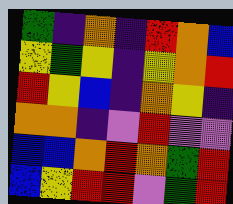[["green", "indigo", "orange", "indigo", "red", "orange", "blue"], ["yellow", "green", "yellow", "indigo", "yellow", "orange", "red"], ["red", "yellow", "blue", "indigo", "orange", "yellow", "indigo"], ["orange", "orange", "indigo", "violet", "red", "violet", "violet"], ["blue", "blue", "orange", "red", "orange", "green", "red"], ["blue", "yellow", "red", "red", "violet", "green", "red"]]